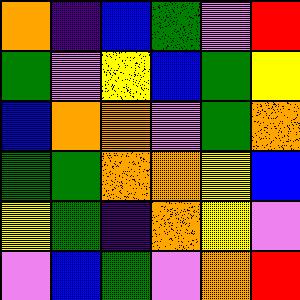[["orange", "indigo", "blue", "green", "violet", "red"], ["green", "violet", "yellow", "blue", "green", "yellow"], ["blue", "orange", "orange", "violet", "green", "orange"], ["green", "green", "orange", "orange", "yellow", "blue"], ["yellow", "green", "indigo", "orange", "yellow", "violet"], ["violet", "blue", "green", "violet", "orange", "red"]]